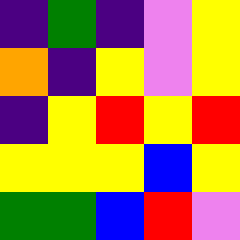[["indigo", "green", "indigo", "violet", "yellow"], ["orange", "indigo", "yellow", "violet", "yellow"], ["indigo", "yellow", "red", "yellow", "red"], ["yellow", "yellow", "yellow", "blue", "yellow"], ["green", "green", "blue", "red", "violet"]]